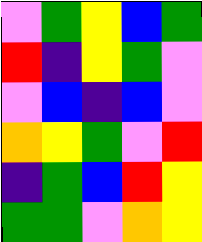[["violet", "green", "yellow", "blue", "green"], ["red", "indigo", "yellow", "green", "violet"], ["violet", "blue", "indigo", "blue", "violet"], ["orange", "yellow", "green", "violet", "red"], ["indigo", "green", "blue", "red", "yellow"], ["green", "green", "violet", "orange", "yellow"]]